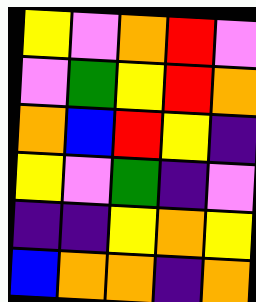[["yellow", "violet", "orange", "red", "violet"], ["violet", "green", "yellow", "red", "orange"], ["orange", "blue", "red", "yellow", "indigo"], ["yellow", "violet", "green", "indigo", "violet"], ["indigo", "indigo", "yellow", "orange", "yellow"], ["blue", "orange", "orange", "indigo", "orange"]]